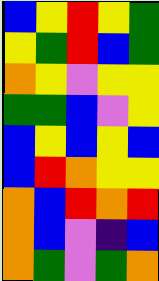[["blue", "yellow", "red", "yellow", "green"], ["yellow", "green", "red", "blue", "green"], ["orange", "yellow", "violet", "yellow", "yellow"], ["green", "green", "blue", "violet", "yellow"], ["blue", "yellow", "blue", "yellow", "blue"], ["blue", "red", "orange", "yellow", "yellow"], ["orange", "blue", "red", "orange", "red"], ["orange", "blue", "violet", "indigo", "blue"], ["orange", "green", "violet", "green", "orange"]]